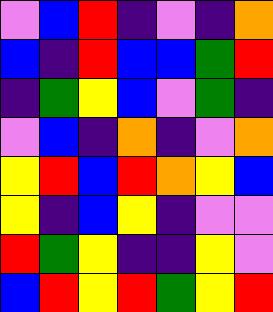[["violet", "blue", "red", "indigo", "violet", "indigo", "orange"], ["blue", "indigo", "red", "blue", "blue", "green", "red"], ["indigo", "green", "yellow", "blue", "violet", "green", "indigo"], ["violet", "blue", "indigo", "orange", "indigo", "violet", "orange"], ["yellow", "red", "blue", "red", "orange", "yellow", "blue"], ["yellow", "indigo", "blue", "yellow", "indigo", "violet", "violet"], ["red", "green", "yellow", "indigo", "indigo", "yellow", "violet"], ["blue", "red", "yellow", "red", "green", "yellow", "red"]]